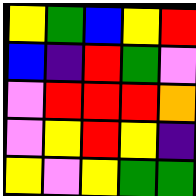[["yellow", "green", "blue", "yellow", "red"], ["blue", "indigo", "red", "green", "violet"], ["violet", "red", "red", "red", "orange"], ["violet", "yellow", "red", "yellow", "indigo"], ["yellow", "violet", "yellow", "green", "green"]]